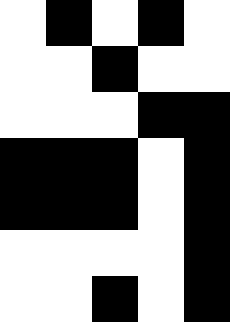[["white", "black", "white", "black", "white"], ["white", "white", "black", "white", "white"], ["white", "white", "white", "black", "black"], ["black", "black", "black", "white", "black"], ["black", "black", "black", "white", "black"], ["white", "white", "white", "white", "black"], ["white", "white", "black", "white", "black"]]